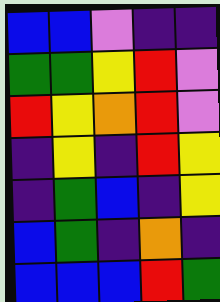[["blue", "blue", "violet", "indigo", "indigo"], ["green", "green", "yellow", "red", "violet"], ["red", "yellow", "orange", "red", "violet"], ["indigo", "yellow", "indigo", "red", "yellow"], ["indigo", "green", "blue", "indigo", "yellow"], ["blue", "green", "indigo", "orange", "indigo"], ["blue", "blue", "blue", "red", "green"]]